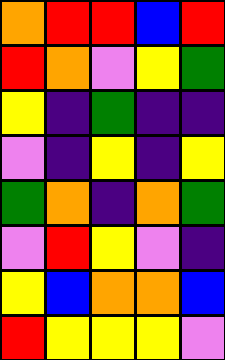[["orange", "red", "red", "blue", "red"], ["red", "orange", "violet", "yellow", "green"], ["yellow", "indigo", "green", "indigo", "indigo"], ["violet", "indigo", "yellow", "indigo", "yellow"], ["green", "orange", "indigo", "orange", "green"], ["violet", "red", "yellow", "violet", "indigo"], ["yellow", "blue", "orange", "orange", "blue"], ["red", "yellow", "yellow", "yellow", "violet"]]